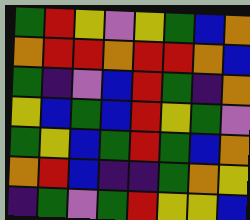[["green", "red", "yellow", "violet", "yellow", "green", "blue", "orange"], ["orange", "red", "red", "orange", "red", "red", "orange", "blue"], ["green", "indigo", "violet", "blue", "red", "green", "indigo", "orange"], ["yellow", "blue", "green", "blue", "red", "yellow", "green", "violet"], ["green", "yellow", "blue", "green", "red", "green", "blue", "orange"], ["orange", "red", "blue", "indigo", "indigo", "green", "orange", "yellow"], ["indigo", "green", "violet", "green", "red", "yellow", "yellow", "blue"]]